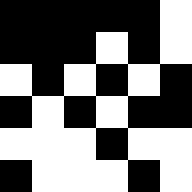[["black", "black", "black", "black", "black", "white"], ["black", "black", "black", "white", "black", "white"], ["white", "black", "white", "black", "white", "black"], ["black", "white", "black", "white", "black", "black"], ["white", "white", "white", "black", "white", "white"], ["black", "white", "white", "white", "black", "white"]]